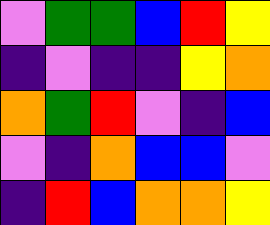[["violet", "green", "green", "blue", "red", "yellow"], ["indigo", "violet", "indigo", "indigo", "yellow", "orange"], ["orange", "green", "red", "violet", "indigo", "blue"], ["violet", "indigo", "orange", "blue", "blue", "violet"], ["indigo", "red", "blue", "orange", "orange", "yellow"]]